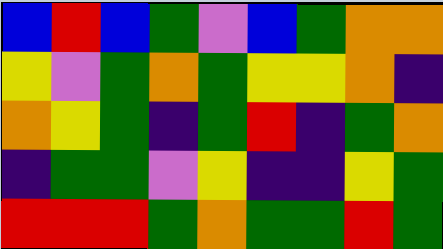[["blue", "red", "blue", "green", "violet", "blue", "green", "orange", "orange"], ["yellow", "violet", "green", "orange", "green", "yellow", "yellow", "orange", "indigo"], ["orange", "yellow", "green", "indigo", "green", "red", "indigo", "green", "orange"], ["indigo", "green", "green", "violet", "yellow", "indigo", "indigo", "yellow", "green"], ["red", "red", "red", "green", "orange", "green", "green", "red", "green"]]